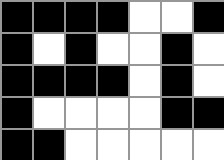[["black", "black", "black", "black", "white", "white", "black"], ["black", "white", "black", "white", "white", "black", "white"], ["black", "black", "black", "black", "white", "black", "white"], ["black", "white", "white", "white", "white", "black", "black"], ["black", "black", "white", "white", "white", "white", "white"]]